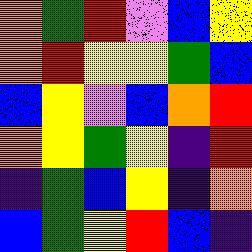[["orange", "green", "red", "violet", "blue", "yellow"], ["orange", "red", "yellow", "yellow", "green", "blue"], ["blue", "yellow", "violet", "blue", "orange", "red"], ["orange", "yellow", "green", "yellow", "indigo", "red"], ["indigo", "green", "blue", "yellow", "indigo", "orange"], ["blue", "green", "yellow", "red", "blue", "indigo"]]